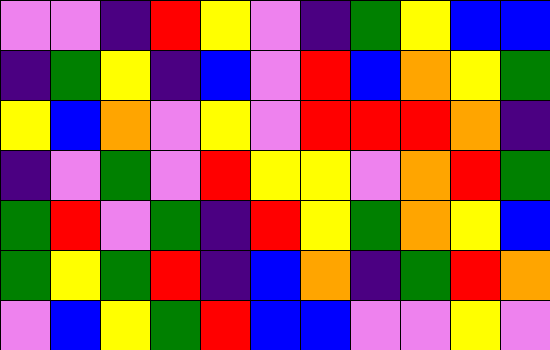[["violet", "violet", "indigo", "red", "yellow", "violet", "indigo", "green", "yellow", "blue", "blue"], ["indigo", "green", "yellow", "indigo", "blue", "violet", "red", "blue", "orange", "yellow", "green"], ["yellow", "blue", "orange", "violet", "yellow", "violet", "red", "red", "red", "orange", "indigo"], ["indigo", "violet", "green", "violet", "red", "yellow", "yellow", "violet", "orange", "red", "green"], ["green", "red", "violet", "green", "indigo", "red", "yellow", "green", "orange", "yellow", "blue"], ["green", "yellow", "green", "red", "indigo", "blue", "orange", "indigo", "green", "red", "orange"], ["violet", "blue", "yellow", "green", "red", "blue", "blue", "violet", "violet", "yellow", "violet"]]